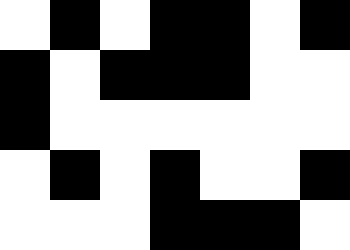[["white", "black", "white", "black", "black", "white", "black"], ["black", "white", "black", "black", "black", "white", "white"], ["black", "white", "white", "white", "white", "white", "white"], ["white", "black", "white", "black", "white", "white", "black"], ["white", "white", "white", "black", "black", "black", "white"]]